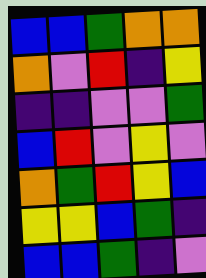[["blue", "blue", "green", "orange", "orange"], ["orange", "violet", "red", "indigo", "yellow"], ["indigo", "indigo", "violet", "violet", "green"], ["blue", "red", "violet", "yellow", "violet"], ["orange", "green", "red", "yellow", "blue"], ["yellow", "yellow", "blue", "green", "indigo"], ["blue", "blue", "green", "indigo", "violet"]]